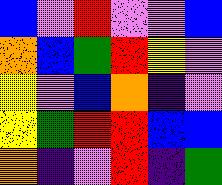[["blue", "violet", "red", "violet", "violet", "blue"], ["orange", "blue", "green", "red", "yellow", "violet"], ["yellow", "violet", "blue", "orange", "indigo", "violet"], ["yellow", "green", "red", "red", "blue", "blue"], ["orange", "indigo", "violet", "red", "indigo", "green"]]